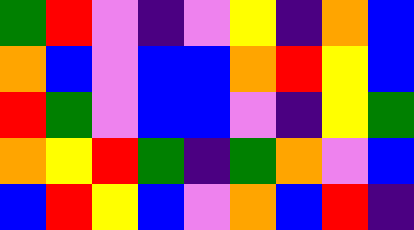[["green", "red", "violet", "indigo", "violet", "yellow", "indigo", "orange", "blue"], ["orange", "blue", "violet", "blue", "blue", "orange", "red", "yellow", "blue"], ["red", "green", "violet", "blue", "blue", "violet", "indigo", "yellow", "green"], ["orange", "yellow", "red", "green", "indigo", "green", "orange", "violet", "blue"], ["blue", "red", "yellow", "blue", "violet", "orange", "blue", "red", "indigo"]]